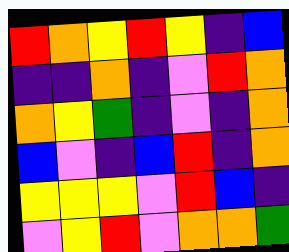[["red", "orange", "yellow", "red", "yellow", "indigo", "blue"], ["indigo", "indigo", "orange", "indigo", "violet", "red", "orange"], ["orange", "yellow", "green", "indigo", "violet", "indigo", "orange"], ["blue", "violet", "indigo", "blue", "red", "indigo", "orange"], ["yellow", "yellow", "yellow", "violet", "red", "blue", "indigo"], ["violet", "yellow", "red", "violet", "orange", "orange", "green"]]